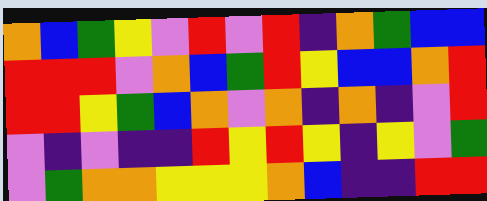[["orange", "blue", "green", "yellow", "violet", "red", "violet", "red", "indigo", "orange", "green", "blue", "blue"], ["red", "red", "red", "violet", "orange", "blue", "green", "red", "yellow", "blue", "blue", "orange", "red"], ["red", "red", "yellow", "green", "blue", "orange", "violet", "orange", "indigo", "orange", "indigo", "violet", "red"], ["violet", "indigo", "violet", "indigo", "indigo", "red", "yellow", "red", "yellow", "indigo", "yellow", "violet", "green"], ["violet", "green", "orange", "orange", "yellow", "yellow", "yellow", "orange", "blue", "indigo", "indigo", "red", "red"]]